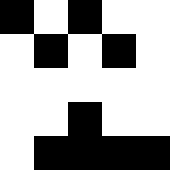[["black", "white", "black", "white", "white"], ["white", "black", "white", "black", "white"], ["white", "white", "white", "white", "white"], ["white", "white", "black", "white", "white"], ["white", "black", "black", "black", "black"]]